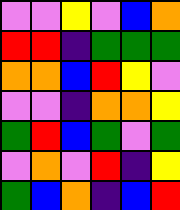[["violet", "violet", "yellow", "violet", "blue", "orange"], ["red", "red", "indigo", "green", "green", "green"], ["orange", "orange", "blue", "red", "yellow", "violet"], ["violet", "violet", "indigo", "orange", "orange", "yellow"], ["green", "red", "blue", "green", "violet", "green"], ["violet", "orange", "violet", "red", "indigo", "yellow"], ["green", "blue", "orange", "indigo", "blue", "red"]]